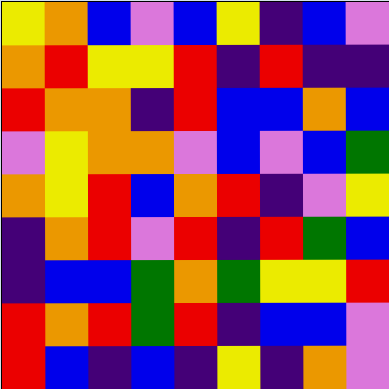[["yellow", "orange", "blue", "violet", "blue", "yellow", "indigo", "blue", "violet"], ["orange", "red", "yellow", "yellow", "red", "indigo", "red", "indigo", "indigo"], ["red", "orange", "orange", "indigo", "red", "blue", "blue", "orange", "blue"], ["violet", "yellow", "orange", "orange", "violet", "blue", "violet", "blue", "green"], ["orange", "yellow", "red", "blue", "orange", "red", "indigo", "violet", "yellow"], ["indigo", "orange", "red", "violet", "red", "indigo", "red", "green", "blue"], ["indigo", "blue", "blue", "green", "orange", "green", "yellow", "yellow", "red"], ["red", "orange", "red", "green", "red", "indigo", "blue", "blue", "violet"], ["red", "blue", "indigo", "blue", "indigo", "yellow", "indigo", "orange", "violet"]]